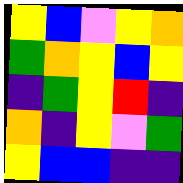[["yellow", "blue", "violet", "yellow", "orange"], ["green", "orange", "yellow", "blue", "yellow"], ["indigo", "green", "yellow", "red", "indigo"], ["orange", "indigo", "yellow", "violet", "green"], ["yellow", "blue", "blue", "indigo", "indigo"]]